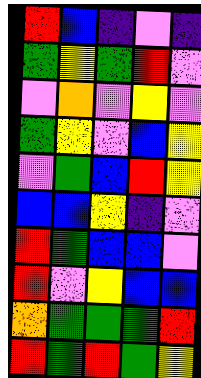[["red", "blue", "indigo", "violet", "indigo"], ["green", "yellow", "green", "red", "violet"], ["violet", "orange", "violet", "yellow", "violet"], ["green", "yellow", "violet", "blue", "yellow"], ["violet", "green", "blue", "red", "yellow"], ["blue", "blue", "yellow", "indigo", "violet"], ["red", "green", "blue", "blue", "violet"], ["red", "violet", "yellow", "blue", "blue"], ["orange", "green", "green", "green", "red"], ["red", "green", "red", "green", "yellow"]]